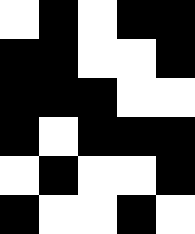[["white", "black", "white", "black", "black"], ["black", "black", "white", "white", "black"], ["black", "black", "black", "white", "white"], ["black", "white", "black", "black", "black"], ["white", "black", "white", "white", "black"], ["black", "white", "white", "black", "white"]]